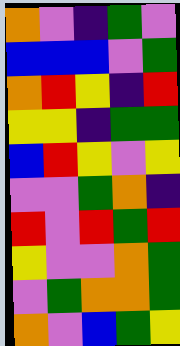[["orange", "violet", "indigo", "green", "violet"], ["blue", "blue", "blue", "violet", "green"], ["orange", "red", "yellow", "indigo", "red"], ["yellow", "yellow", "indigo", "green", "green"], ["blue", "red", "yellow", "violet", "yellow"], ["violet", "violet", "green", "orange", "indigo"], ["red", "violet", "red", "green", "red"], ["yellow", "violet", "violet", "orange", "green"], ["violet", "green", "orange", "orange", "green"], ["orange", "violet", "blue", "green", "yellow"]]